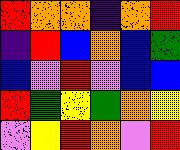[["red", "orange", "orange", "indigo", "orange", "red"], ["indigo", "red", "blue", "orange", "blue", "green"], ["blue", "violet", "red", "violet", "blue", "blue"], ["red", "green", "yellow", "green", "orange", "yellow"], ["violet", "yellow", "red", "orange", "violet", "red"]]